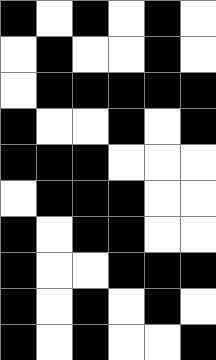[["black", "white", "black", "white", "black", "white"], ["white", "black", "white", "white", "black", "white"], ["white", "black", "black", "black", "black", "black"], ["black", "white", "white", "black", "white", "black"], ["black", "black", "black", "white", "white", "white"], ["white", "black", "black", "black", "white", "white"], ["black", "white", "black", "black", "white", "white"], ["black", "white", "white", "black", "black", "black"], ["black", "white", "black", "white", "black", "white"], ["black", "white", "black", "white", "white", "black"]]